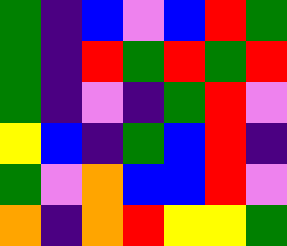[["green", "indigo", "blue", "violet", "blue", "red", "green"], ["green", "indigo", "red", "green", "red", "green", "red"], ["green", "indigo", "violet", "indigo", "green", "red", "violet"], ["yellow", "blue", "indigo", "green", "blue", "red", "indigo"], ["green", "violet", "orange", "blue", "blue", "red", "violet"], ["orange", "indigo", "orange", "red", "yellow", "yellow", "green"]]